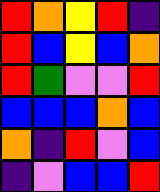[["red", "orange", "yellow", "red", "indigo"], ["red", "blue", "yellow", "blue", "orange"], ["red", "green", "violet", "violet", "red"], ["blue", "blue", "blue", "orange", "blue"], ["orange", "indigo", "red", "violet", "blue"], ["indigo", "violet", "blue", "blue", "red"]]